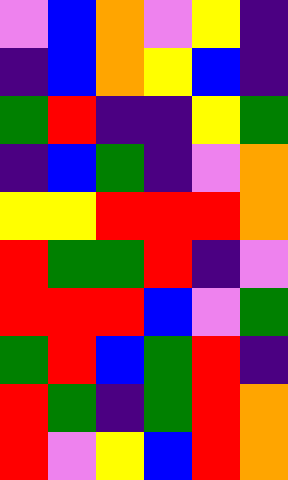[["violet", "blue", "orange", "violet", "yellow", "indigo"], ["indigo", "blue", "orange", "yellow", "blue", "indigo"], ["green", "red", "indigo", "indigo", "yellow", "green"], ["indigo", "blue", "green", "indigo", "violet", "orange"], ["yellow", "yellow", "red", "red", "red", "orange"], ["red", "green", "green", "red", "indigo", "violet"], ["red", "red", "red", "blue", "violet", "green"], ["green", "red", "blue", "green", "red", "indigo"], ["red", "green", "indigo", "green", "red", "orange"], ["red", "violet", "yellow", "blue", "red", "orange"]]